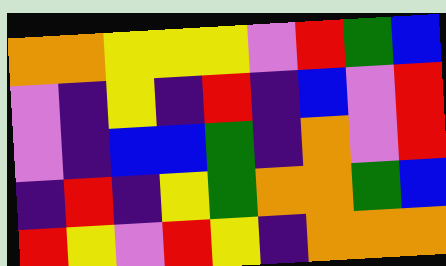[["orange", "orange", "yellow", "yellow", "yellow", "violet", "red", "green", "blue"], ["violet", "indigo", "yellow", "indigo", "red", "indigo", "blue", "violet", "red"], ["violet", "indigo", "blue", "blue", "green", "indigo", "orange", "violet", "red"], ["indigo", "red", "indigo", "yellow", "green", "orange", "orange", "green", "blue"], ["red", "yellow", "violet", "red", "yellow", "indigo", "orange", "orange", "orange"]]